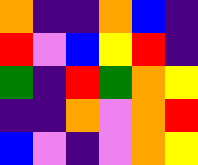[["orange", "indigo", "indigo", "orange", "blue", "indigo"], ["red", "violet", "blue", "yellow", "red", "indigo"], ["green", "indigo", "red", "green", "orange", "yellow"], ["indigo", "indigo", "orange", "violet", "orange", "red"], ["blue", "violet", "indigo", "violet", "orange", "yellow"]]